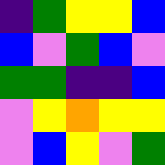[["indigo", "green", "yellow", "yellow", "blue"], ["blue", "violet", "green", "blue", "violet"], ["green", "green", "indigo", "indigo", "blue"], ["violet", "yellow", "orange", "yellow", "yellow"], ["violet", "blue", "yellow", "violet", "green"]]